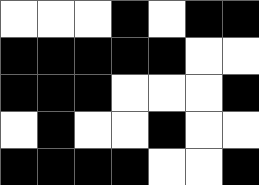[["white", "white", "white", "black", "white", "black", "black"], ["black", "black", "black", "black", "black", "white", "white"], ["black", "black", "black", "white", "white", "white", "black"], ["white", "black", "white", "white", "black", "white", "white"], ["black", "black", "black", "black", "white", "white", "black"]]